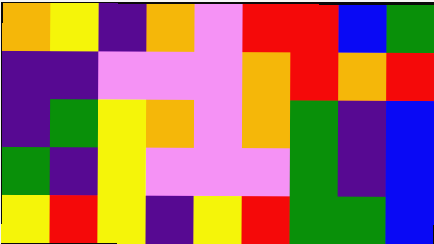[["orange", "yellow", "indigo", "orange", "violet", "red", "red", "blue", "green"], ["indigo", "indigo", "violet", "violet", "violet", "orange", "red", "orange", "red"], ["indigo", "green", "yellow", "orange", "violet", "orange", "green", "indigo", "blue"], ["green", "indigo", "yellow", "violet", "violet", "violet", "green", "indigo", "blue"], ["yellow", "red", "yellow", "indigo", "yellow", "red", "green", "green", "blue"]]